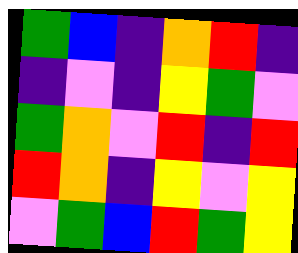[["green", "blue", "indigo", "orange", "red", "indigo"], ["indigo", "violet", "indigo", "yellow", "green", "violet"], ["green", "orange", "violet", "red", "indigo", "red"], ["red", "orange", "indigo", "yellow", "violet", "yellow"], ["violet", "green", "blue", "red", "green", "yellow"]]